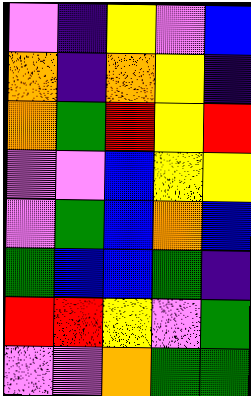[["violet", "indigo", "yellow", "violet", "blue"], ["orange", "indigo", "orange", "yellow", "indigo"], ["orange", "green", "red", "yellow", "red"], ["violet", "violet", "blue", "yellow", "yellow"], ["violet", "green", "blue", "orange", "blue"], ["green", "blue", "blue", "green", "indigo"], ["red", "red", "yellow", "violet", "green"], ["violet", "violet", "orange", "green", "green"]]